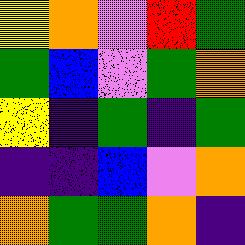[["yellow", "orange", "violet", "red", "green"], ["green", "blue", "violet", "green", "orange"], ["yellow", "indigo", "green", "indigo", "green"], ["indigo", "indigo", "blue", "violet", "orange"], ["orange", "green", "green", "orange", "indigo"]]